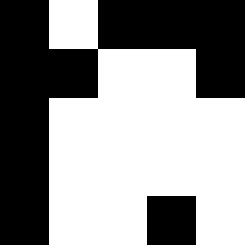[["black", "white", "black", "black", "black"], ["black", "black", "white", "white", "black"], ["black", "white", "white", "white", "white"], ["black", "white", "white", "white", "white"], ["black", "white", "white", "black", "white"]]